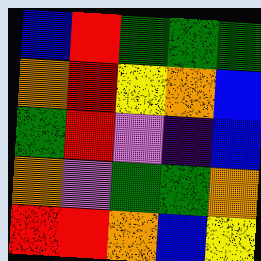[["blue", "red", "green", "green", "green"], ["orange", "red", "yellow", "orange", "blue"], ["green", "red", "violet", "indigo", "blue"], ["orange", "violet", "green", "green", "orange"], ["red", "red", "orange", "blue", "yellow"]]